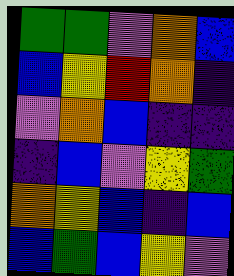[["green", "green", "violet", "orange", "blue"], ["blue", "yellow", "red", "orange", "indigo"], ["violet", "orange", "blue", "indigo", "indigo"], ["indigo", "blue", "violet", "yellow", "green"], ["orange", "yellow", "blue", "indigo", "blue"], ["blue", "green", "blue", "yellow", "violet"]]